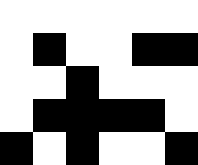[["white", "white", "white", "white", "white", "white"], ["white", "black", "white", "white", "black", "black"], ["white", "white", "black", "white", "white", "white"], ["white", "black", "black", "black", "black", "white"], ["black", "white", "black", "white", "white", "black"]]